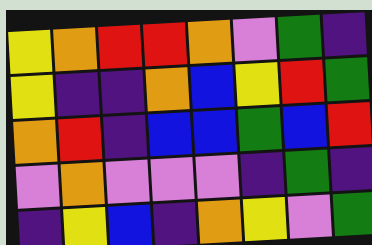[["yellow", "orange", "red", "red", "orange", "violet", "green", "indigo"], ["yellow", "indigo", "indigo", "orange", "blue", "yellow", "red", "green"], ["orange", "red", "indigo", "blue", "blue", "green", "blue", "red"], ["violet", "orange", "violet", "violet", "violet", "indigo", "green", "indigo"], ["indigo", "yellow", "blue", "indigo", "orange", "yellow", "violet", "green"]]